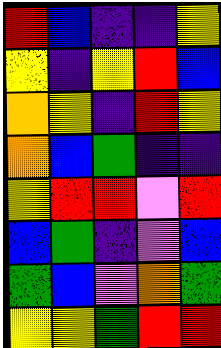[["red", "blue", "indigo", "indigo", "yellow"], ["yellow", "indigo", "yellow", "red", "blue"], ["orange", "yellow", "indigo", "red", "yellow"], ["orange", "blue", "green", "indigo", "indigo"], ["yellow", "red", "red", "violet", "red"], ["blue", "green", "indigo", "violet", "blue"], ["green", "blue", "violet", "orange", "green"], ["yellow", "yellow", "green", "red", "red"]]